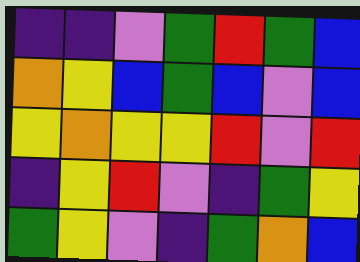[["indigo", "indigo", "violet", "green", "red", "green", "blue"], ["orange", "yellow", "blue", "green", "blue", "violet", "blue"], ["yellow", "orange", "yellow", "yellow", "red", "violet", "red"], ["indigo", "yellow", "red", "violet", "indigo", "green", "yellow"], ["green", "yellow", "violet", "indigo", "green", "orange", "blue"]]